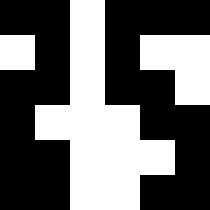[["black", "black", "white", "black", "black", "black"], ["white", "black", "white", "black", "white", "white"], ["black", "black", "white", "black", "black", "white"], ["black", "white", "white", "white", "black", "black"], ["black", "black", "white", "white", "white", "black"], ["black", "black", "white", "white", "black", "black"]]